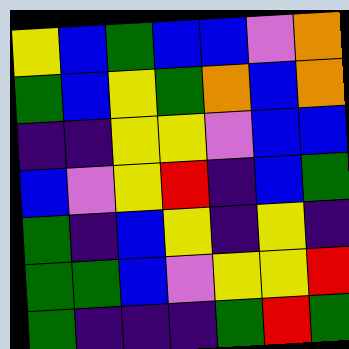[["yellow", "blue", "green", "blue", "blue", "violet", "orange"], ["green", "blue", "yellow", "green", "orange", "blue", "orange"], ["indigo", "indigo", "yellow", "yellow", "violet", "blue", "blue"], ["blue", "violet", "yellow", "red", "indigo", "blue", "green"], ["green", "indigo", "blue", "yellow", "indigo", "yellow", "indigo"], ["green", "green", "blue", "violet", "yellow", "yellow", "red"], ["green", "indigo", "indigo", "indigo", "green", "red", "green"]]